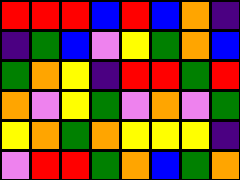[["red", "red", "red", "blue", "red", "blue", "orange", "indigo"], ["indigo", "green", "blue", "violet", "yellow", "green", "orange", "blue"], ["green", "orange", "yellow", "indigo", "red", "red", "green", "red"], ["orange", "violet", "yellow", "green", "violet", "orange", "violet", "green"], ["yellow", "orange", "green", "orange", "yellow", "yellow", "yellow", "indigo"], ["violet", "red", "red", "green", "orange", "blue", "green", "orange"]]